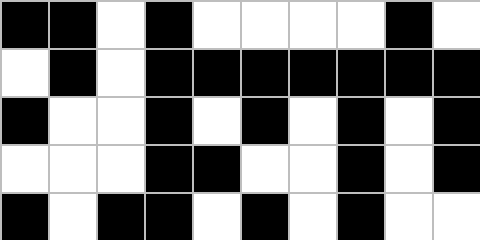[["black", "black", "white", "black", "white", "white", "white", "white", "black", "white"], ["white", "black", "white", "black", "black", "black", "black", "black", "black", "black"], ["black", "white", "white", "black", "white", "black", "white", "black", "white", "black"], ["white", "white", "white", "black", "black", "white", "white", "black", "white", "black"], ["black", "white", "black", "black", "white", "black", "white", "black", "white", "white"]]